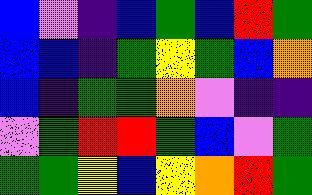[["blue", "violet", "indigo", "blue", "green", "blue", "red", "green"], ["blue", "blue", "indigo", "green", "yellow", "green", "blue", "orange"], ["blue", "indigo", "green", "green", "orange", "violet", "indigo", "indigo"], ["violet", "green", "red", "red", "green", "blue", "violet", "green"], ["green", "green", "yellow", "blue", "yellow", "orange", "red", "green"]]